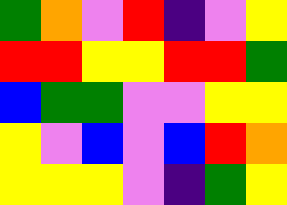[["green", "orange", "violet", "red", "indigo", "violet", "yellow"], ["red", "red", "yellow", "yellow", "red", "red", "green"], ["blue", "green", "green", "violet", "violet", "yellow", "yellow"], ["yellow", "violet", "blue", "violet", "blue", "red", "orange"], ["yellow", "yellow", "yellow", "violet", "indigo", "green", "yellow"]]